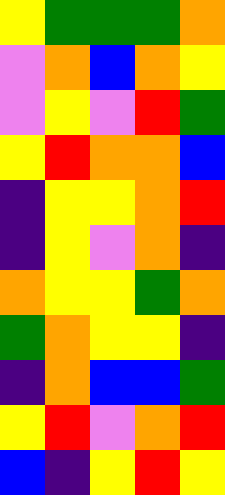[["yellow", "green", "green", "green", "orange"], ["violet", "orange", "blue", "orange", "yellow"], ["violet", "yellow", "violet", "red", "green"], ["yellow", "red", "orange", "orange", "blue"], ["indigo", "yellow", "yellow", "orange", "red"], ["indigo", "yellow", "violet", "orange", "indigo"], ["orange", "yellow", "yellow", "green", "orange"], ["green", "orange", "yellow", "yellow", "indigo"], ["indigo", "orange", "blue", "blue", "green"], ["yellow", "red", "violet", "orange", "red"], ["blue", "indigo", "yellow", "red", "yellow"]]